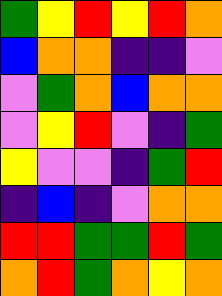[["green", "yellow", "red", "yellow", "red", "orange"], ["blue", "orange", "orange", "indigo", "indigo", "violet"], ["violet", "green", "orange", "blue", "orange", "orange"], ["violet", "yellow", "red", "violet", "indigo", "green"], ["yellow", "violet", "violet", "indigo", "green", "red"], ["indigo", "blue", "indigo", "violet", "orange", "orange"], ["red", "red", "green", "green", "red", "green"], ["orange", "red", "green", "orange", "yellow", "orange"]]